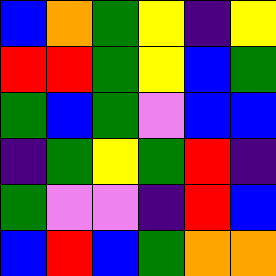[["blue", "orange", "green", "yellow", "indigo", "yellow"], ["red", "red", "green", "yellow", "blue", "green"], ["green", "blue", "green", "violet", "blue", "blue"], ["indigo", "green", "yellow", "green", "red", "indigo"], ["green", "violet", "violet", "indigo", "red", "blue"], ["blue", "red", "blue", "green", "orange", "orange"]]